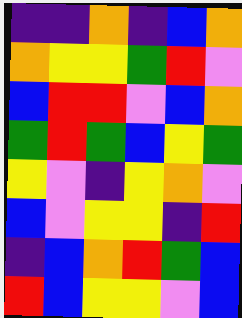[["indigo", "indigo", "orange", "indigo", "blue", "orange"], ["orange", "yellow", "yellow", "green", "red", "violet"], ["blue", "red", "red", "violet", "blue", "orange"], ["green", "red", "green", "blue", "yellow", "green"], ["yellow", "violet", "indigo", "yellow", "orange", "violet"], ["blue", "violet", "yellow", "yellow", "indigo", "red"], ["indigo", "blue", "orange", "red", "green", "blue"], ["red", "blue", "yellow", "yellow", "violet", "blue"]]